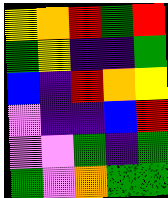[["yellow", "orange", "red", "green", "red"], ["green", "yellow", "indigo", "indigo", "green"], ["blue", "indigo", "red", "orange", "yellow"], ["violet", "indigo", "indigo", "blue", "red"], ["violet", "violet", "green", "indigo", "green"], ["green", "violet", "orange", "green", "green"]]